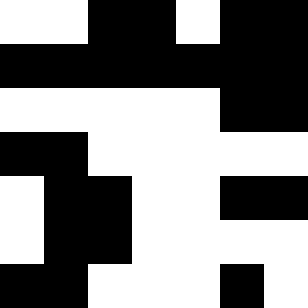[["white", "white", "black", "black", "white", "black", "black"], ["black", "black", "black", "black", "black", "black", "black"], ["white", "white", "white", "white", "white", "black", "black"], ["black", "black", "white", "white", "white", "white", "white"], ["white", "black", "black", "white", "white", "black", "black"], ["white", "black", "black", "white", "white", "white", "white"], ["black", "black", "white", "white", "white", "black", "white"]]